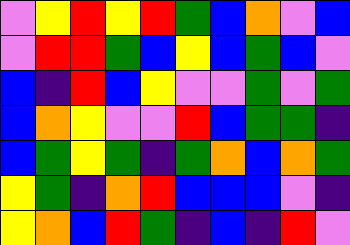[["violet", "yellow", "red", "yellow", "red", "green", "blue", "orange", "violet", "blue"], ["violet", "red", "red", "green", "blue", "yellow", "blue", "green", "blue", "violet"], ["blue", "indigo", "red", "blue", "yellow", "violet", "violet", "green", "violet", "green"], ["blue", "orange", "yellow", "violet", "violet", "red", "blue", "green", "green", "indigo"], ["blue", "green", "yellow", "green", "indigo", "green", "orange", "blue", "orange", "green"], ["yellow", "green", "indigo", "orange", "red", "blue", "blue", "blue", "violet", "indigo"], ["yellow", "orange", "blue", "red", "green", "indigo", "blue", "indigo", "red", "violet"]]